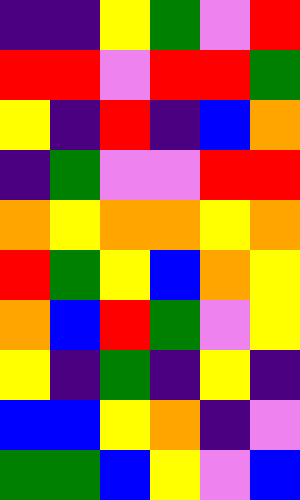[["indigo", "indigo", "yellow", "green", "violet", "red"], ["red", "red", "violet", "red", "red", "green"], ["yellow", "indigo", "red", "indigo", "blue", "orange"], ["indigo", "green", "violet", "violet", "red", "red"], ["orange", "yellow", "orange", "orange", "yellow", "orange"], ["red", "green", "yellow", "blue", "orange", "yellow"], ["orange", "blue", "red", "green", "violet", "yellow"], ["yellow", "indigo", "green", "indigo", "yellow", "indigo"], ["blue", "blue", "yellow", "orange", "indigo", "violet"], ["green", "green", "blue", "yellow", "violet", "blue"]]